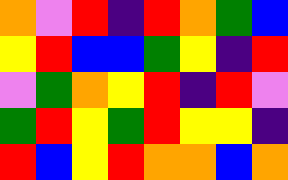[["orange", "violet", "red", "indigo", "red", "orange", "green", "blue"], ["yellow", "red", "blue", "blue", "green", "yellow", "indigo", "red"], ["violet", "green", "orange", "yellow", "red", "indigo", "red", "violet"], ["green", "red", "yellow", "green", "red", "yellow", "yellow", "indigo"], ["red", "blue", "yellow", "red", "orange", "orange", "blue", "orange"]]